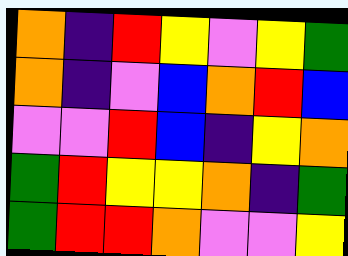[["orange", "indigo", "red", "yellow", "violet", "yellow", "green"], ["orange", "indigo", "violet", "blue", "orange", "red", "blue"], ["violet", "violet", "red", "blue", "indigo", "yellow", "orange"], ["green", "red", "yellow", "yellow", "orange", "indigo", "green"], ["green", "red", "red", "orange", "violet", "violet", "yellow"]]